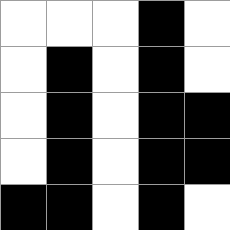[["white", "white", "white", "black", "white"], ["white", "black", "white", "black", "white"], ["white", "black", "white", "black", "black"], ["white", "black", "white", "black", "black"], ["black", "black", "white", "black", "white"]]